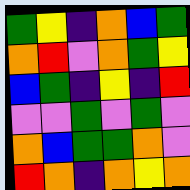[["green", "yellow", "indigo", "orange", "blue", "green"], ["orange", "red", "violet", "orange", "green", "yellow"], ["blue", "green", "indigo", "yellow", "indigo", "red"], ["violet", "violet", "green", "violet", "green", "violet"], ["orange", "blue", "green", "green", "orange", "violet"], ["red", "orange", "indigo", "orange", "yellow", "orange"]]